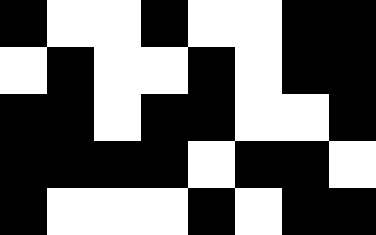[["black", "white", "white", "black", "white", "white", "black", "black"], ["white", "black", "white", "white", "black", "white", "black", "black"], ["black", "black", "white", "black", "black", "white", "white", "black"], ["black", "black", "black", "black", "white", "black", "black", "white"], ["black", "white", "white", "white", "black", "white", "black", "black"]]